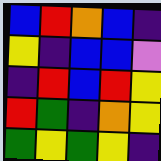[["blue", "red", "orange", "blue", "indigo"], ["yellow", "indigo", "blue", "blue", "violet"], ["indigo", "red", "blue", "red", "yellow"], ["red", "green", "indigo", "orange", "yellow"], ["green", "yellow", "green", "yellow", "indigo"]]